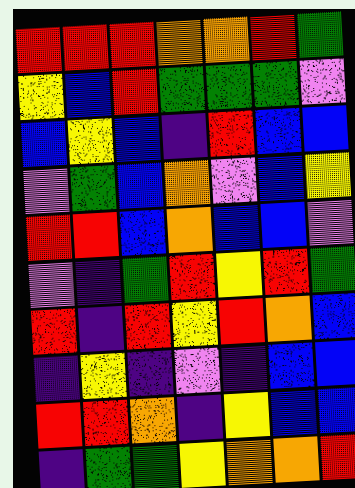[["red", "red", "red", "orange", "orange", "red", "green"], ["yellow", "blue", "red", "green", "green", "green", "violet"], ["blue", "yellow", "blue", "indigo", "red", "blue", "blue"], ["violet", "green", "blue", "orange", "violet", "blue", "yellow"], ["red", "red", "blue", "orange", "blue", "blue", "violet"], ["violet", "indigo", "green", "red", "yellow", "red", "green"], ["red", "indigo", "red", "yellow", "red", "orange", "blue"], ["indigo", "yellow", "indigo", "violet", "indigo", "blue", "blue"], ["red", "red", "orange", "indigo", "yellow", "blue", "blue"], ["indigo", "green", "green", "yellow", "orange", "orange", "red"]]